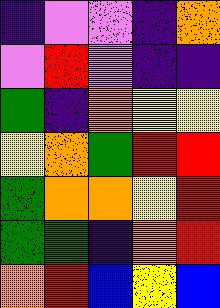[["indigo", "violet", "violet", "indigo", "orange"], ["violet", "red", "violet", "indigo", "indigo"], ["green", "indigo", "orange", "yellow", "yellow"], ["yellow", "orange", "green", "red", "red"], ["green", "orange", "orange", "yellow", "red"], ["green", "green", "indigo", "orange", "red"], ["orange", "red", "blue", "yellow", "blue"]]